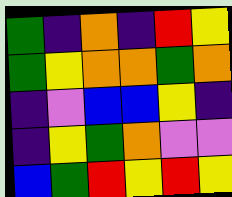[["green", "indigo", "orange", "indigo", "red", "yellow"], ["green", "yellow", "orange", "orange", "green", "orange"], ["indigo", "violet", "blue", "blue", "yellow", "indigo"], ["indigo", "yellow", "green", "orange", "violet", "violet"], ["blue", "green", "red", "yellow", "red", "yellow"]]